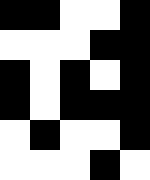[["black", "black", "white", "white", "black"], ["white", "white", "white", "black", "black"], ["black", "white", "black", "white", "black"], ["black", "white", "black", "black", "black"], ["white", "black", "white", "white", "black"], ["white", "white", "white", "black", "white"]]